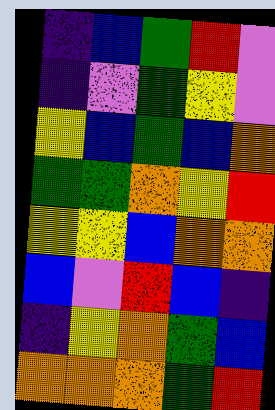[["indigo", "blue", "green", "red", "violet"], ["indigo", "violet", "green", "yellow", "violet"], ["yellow", "blue", "green", "blue", "orange"], ["green", "green", "orange", "yellow", "red"], ["yellow", "yellow", "blue", "orange", "orange"], ["blue", "violet", "red", "blue", "indigo"], ["indigo", "yellow", "orange", "green", "blue"], ["orange", "orange", "orange", "green", "red"]]